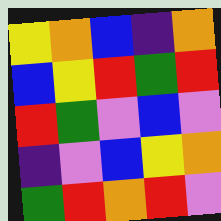[["yellow", "orange", "blue", "indigo", "orange"], ["blue", "yellow", "red", "green", "red"], ["red", "green", "violet", "blue", "violet"], ["indigo", "violet", "blue", "yellow", "orange"], ["green", "red", "orange", "red", "violet"]]